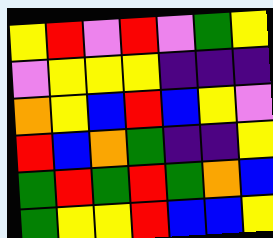[["yellow", "red", "violet", "red", "violet", "green", "yellow"], ["violet", "yellow", "yellow", "yellow", "indigo", "indigo", "indigo"], ["orange", "yellow", "blue", "red", "blue", "yellow", "violet"], ["red", "blue", "orange", "green", "indigo", "indigo", "yellow"], ["green", "red", "green", "red", "green", "orange", "blue"], ["green", "yellow", "yellow", "red", "blue", "blue", "yellow"]]